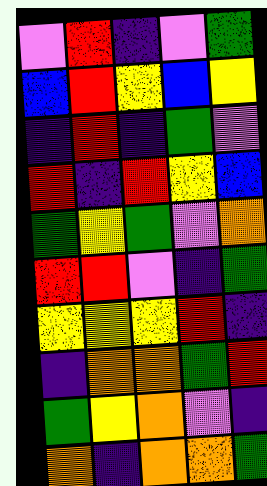[["violet", "red", "indigo", "violet", "green"], ["blue", "red", "yellow", "blue", "yellow"], ["indigo", "red", "indigo", "green", "violet"], ["red", "indigo", "red", "yellow", "blue"], ["green", "yellow", "green", "violet", "orange"], ["red", "red", "violet", "indigo", "green"], ["yellow", "yellow", "yellow", "red", "indigo"], ["indigo", "orange", "orange", "green", "red"], ["green", "yellow", "orange", "violet", "indigo"], ["orange", "indigo", "orange", "orange", "green"]]